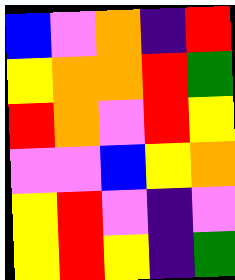[["blue", "violet", "orange", "indigo", "red"], ["yellow", "orange", "orange", "red", "green"], ["red", "orange", "violet", "red", "yellow"], ["violet", "violet", "blue", "yellow", "orange"], ["yellow", "red", "violet", "indigo", "violet"], ["yellow", "red", "yellow", "indigo", "green"]]